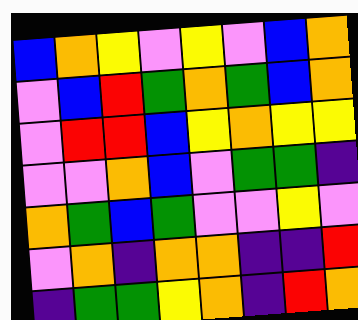[["blue", "orange", "yellow", "violet", "yellow", "violet", "blue", "orange"], ["violet", "blue", "red", "green", "orange", "green", "blue", "orange"], ["violet", "red", "red", "blue", "yellow", "orange", "yellow", "yellow"], ["violet", "violet", "orange", "blue", "violet", "green", "green", "indigo"], ["orange", "green", "blue", "green", "violet", "violet", "yellow", "violet"], ["violet", "orange", "indigo", "orange", "orange", "indigo", "indigo", "red"], ["indigo", "green", "green", "yellow", "orange", "indigo", "red", "orange"]]